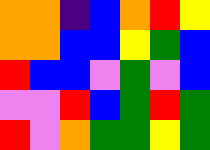[["orange", "orange", "indigo", "blue", "orange", "red", "yellow"], ["orange", "orange", "blue", "blue", "yellow", "green", "blue"], ["red", "blue", "blue", "violet", "green", "violet", "blue"], ["violet", "violet", "red", "blue", "green", "red", "green"], ["red", "violet", "orange", "green", "green", "yellow", "green"]]